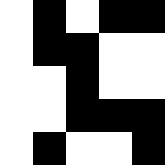[["white", "black", "white", "black", "black"], ["white", "black", "black", "white", "white"], ["white", "white", "black", "white", "white"], ["white", "white", "black", "black", "black"], ["white", "black", "white", "white", "black"]]